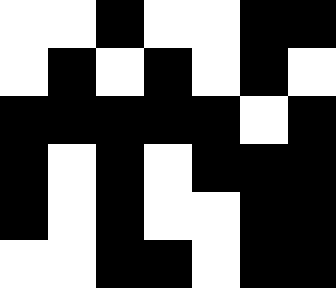[["white", "white", "black", "white", "white", "black", "black"], ["white", "black", "white", "black", "white", "black", "white"], ["black", "black", "black", "black", "black", "white", "black"], ["black", "white", "black", "white", "black", "black", "black"], ["black", "white", "black", "white", "white", "black", "black"], ["white", "white", "black", "black", "white", "black", "black"]]